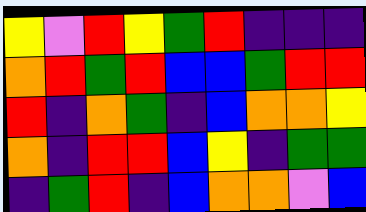[["yellow", "violet", "red", "yellow", "green", "red", "indigo", "indigo", "indigo"], ["orange", "red", "green", "red", "blue", "blue", "green", "red", "red"], ["red", "indigo", "orange", "green", "indigo", "blue", "orange", "orange", "yellow"], ["orange", "indigo", "red", "red", "blue", "yellow", "indigo", "green", "green"], ["indigo", "green", "red", "indigo", "blue", "orange", "orange", "violet", "blue"]]